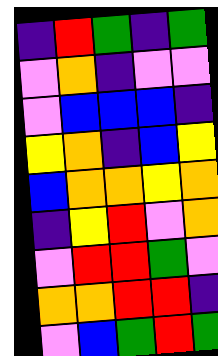[["indigo", "red", "green", "indigo", "green"], ["violet", "orange", "indigo", "violet", "violet"], ["violet", "blue", "blue", "blue", "indigo"], ["yellow", "orange", "indigo", "blue", "yellow"], ["blue", "orange", "orange", "yellow", "orange"], ["indigo", "yellow", "red", "violet", "orange"], ["violet", "red", "red", "green", "violet"], ["orange", "orange", "red", "red", "indigo"], ["violet", "blue", "green", "red", "green"]]